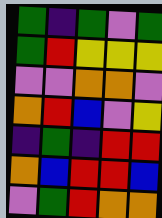[["green", "indigo", "green", "violet", "green"], ["green", "red", "yellow", "yellow", "yellow"], ["violet", "violet", "orange", "orange", "violet"], ["orange", "red", "blue", "violet", "yellow"], ["indigo", "green", "indigo", "red", "red"], ["orange", "blue", "red", "red", "blue"], ["violet", "green", "red", "orange", "orange"]]